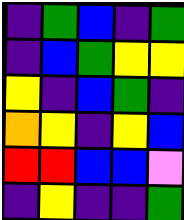[["indigo", "green", "blue", "indigo", "green"], ["indigo", "blue", "green", "yellow", "yellow"], ["yellow", "indigo", "blue", "green", "indigo"], ["orange", "yellow", "indigo", "yellow", "blue"], ["red", "red", "blue", "blue", "violet"], ["indigo", "yellow", "indigo", "indigo", "green"]]